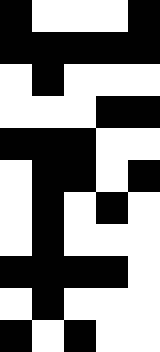[["black", "white", "white", "white", "black"], ["black", "black", "black", "black", "black"], ["white", "black", "white", "white", "white"], ["white", "white", "white", "black", "black"], ["black", "black", "black", "white", "white"], ["white", "black", "black", "white", "black"], ["white", "black", "white", "black", "white"], ["white", "black", "white", "white", "white"], ["black", "black", "black", "black", "white"], ["white", "black", "white", "white", "white"], ["black", "white", "black", "white", "white"]]